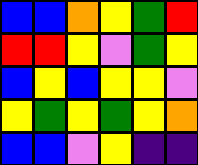[["blue", "blue", "orange", "yellow", "green", "red"], ["red", "red", "yellow", "violet", "green", "yellow"], ["blue", "yellow", "blue", "yellow", "yellow", "violet"], ["yellow", "green", "yellow", "green", "yellow", "orange"], ["blue", "blue", "violet", "yellow", "indigo", "indigo"]]